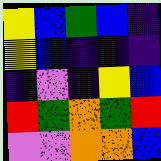[["yellow", "blue", "green", "blue", "indigo"], ["yellow", "blue", "indigo", "indigo", "indigo"], ["indigo", "violet", "indigo", "yellow", "blue"], ["red", "green", "orange", "green", "red"], ["violet", "violet", "orange", "orange", "blue"]]